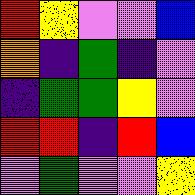[["red", "yellow", "violet", "violet", "blue"], ["orange", "indigo", "green", "indigo", "violet"], ["indigo", "green", "green", "yellow", "violet"], ["red", "red", "indigo", "red", "blue"], ["violet", "green", "violet", "violet", "yellow"]]